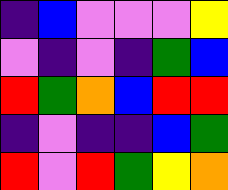[["indigo", "blue", "violet", "violet", "violet", "yellow"], ["violet", "indigo", "violet", "indigo", "green", "blue"], ["red", "green", "orange", "blue", "red", "red"], ["indigo", "violet", "indigo", "indigo", "blue", "green"], ["red", "violet", "red", "green", "yellow", "orange"]]